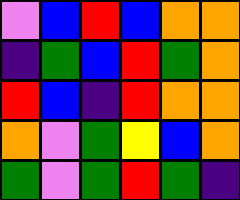[["violet", "blue", "red", "blue", "orange", "orange"], ["indigo", "green", "blue", "red", "green", "orange"], ["red", "blue", "indigo", "red", "orange", "orange"], ["orange", "violet", "green", "yellow", "blue", "orange"], ["green", "violet", "green", "red", "green", "indigo"]]